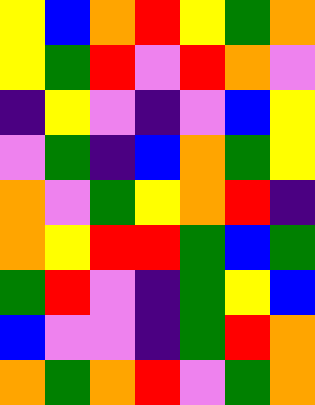[["yellow", "blue", "orange", "red", "yellow", "green", "orange"], ["yellow", "green", "red", "violet", "red", "orange", "violet"], ["indigo", "yellow", "violet", "indigo", "violet", "blue", "yellow"], ["violet", "green", "indigo", "blue", "orange", "green", "yellow"], ["orange", "violet", "green", "yellow", "orange", "red", "indigo"], ["orange", "yellow", "red", "red", "green", "blue", "green"], ["green", "red", "violet", "indigo", "green", "yellow", "blue"], ["blue", "violet", "violet", "indigo", "green", "red", "orange"], ["orange", "green", "orange", "red", "violet", "green", "orange"]]